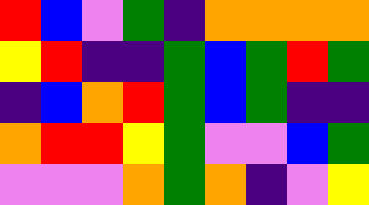[["red", "blue", "violet", "green", "indigo", "orange", "orange", "orange", "orange"], ["yellow", "red", "indigo", "indigo", "green", "blue", "green", "red", "green"], ["indigo", "blue", "orange", "red", "green", "blue", "green", "indigo", "indigo"], ["orange", "red", "red", "yellow", "green", "violet", "violet", "blue", "green"], ["violet", "violet", "violet", "orange", "green", "orange", "indigo", "violet", "yellow"]]